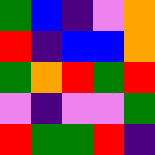[["green", "blue", "indigo", "violet", "orange"], ["red", "indigo", "blue", "blue", "orange"], ["green", "orange", "red", "green", "red"], ["violet", "indigo", "violet", "violet", "green"], ["red", "green", "green", "red", "indigo"]]